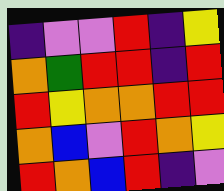[["indigo", "violet", "violet", "red", "indigo", "yellow"], ["orange", "green", "red", "red", "indigo", "red"], ["red", "yellow", "orange", "orange", "red", "red"], ["orange", "blue", "violet", "red", "orange", "yellow"], ["red", "orange", "blue", "red", "indigo", "violet"]]